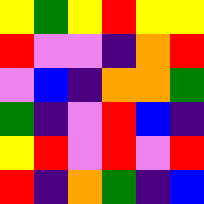[["yellow", "green", "yellow", "red", "yellow", "yellow"], ["red", "violet", "violet", "indigo", "orange", "red"], ["violet", "blue", "indigo", "orange", "orange", "green"], ["green", "indigo", "violet", "red", "blue", "indigo"], ["yellow", "red", "violet", "red", "violet", "red"], ["red", "indigo", "orange", "green", "indigo", "blue"]]